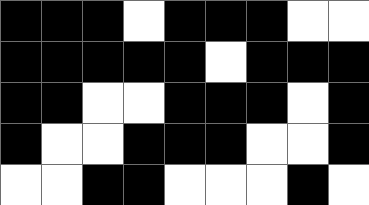[["black", "black", "black", "white", "black", "black", "black", "white", "white"], ["black", "black", "black", "black", "black", "white", "black", "black", "black"], ["black", "black", "white", "white", "black", "black", "black", "white", "black"], ["black", "white", "white", "black", "black", "black", "white", "white", "black"], ["white", "white", "black", "black", "white", "white", "white", "black", "white"]]